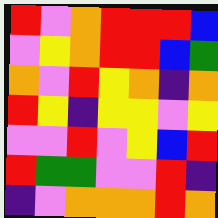[["red", "violet", "orange", "red", "red", "red", "blue"], ["violet", "yellow", "orange", "red", "red", "blue", "green"], ["orange", "violet", "red", "yellow", "orange", "indigo", "orange"], ["red", "yellow", "indigo", "yellow", "yellow", "violet", "yellow"], ["violet", "violet", "red", "violet", "yellow", "blue", "red"], ["red", "green", "green", "violet", "violet", "red", "indigo"], ["indigo", "violet", "orange", "orange", "orange", "red", "orange"]]